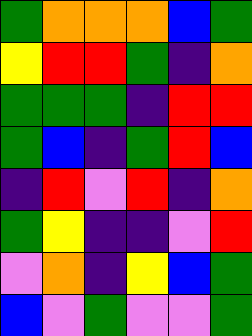[["green", "orange", "orange", "orange", "blue", "green"], ["yellow", "red", "red", "green", "indigo", "orange"], ["green", "green", "green", "indigo", "red", "red"], ["green", "blue", "indigo", "green", "red", "blue"], ["indigo", "red", "violet", "red", "indigo", "orange"], ["green", "yellow", "indigo", "indigo", "violet", "red"], ["violet", "orange", "indigo", "yellow", "blue", "green"], ["blue", "violet", "green", "violet", "violet", "green"]]